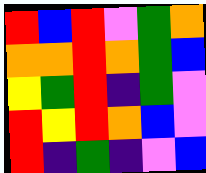[["red", "blue", "red", "violet", "green", "orange"], ["orange", "orange", "red", "orange", "green", "blue"], ["yellow", "green", "red", "indigo", "green", "violet"], ["red", "yellow", "red", "orange", "blue", "violet"], ["red", "indigo", "green", "indigo", "violet", "blue"]]